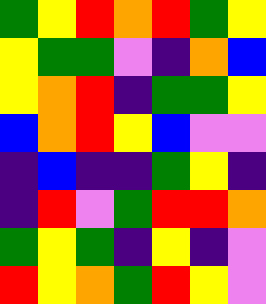[["green", "yellow", "red", "orange", "red", "green", "yellow"], ["yellow", "green", "green", "violet", "indigo", "orange", "blue"], ["yellow", "orange", "red", "indigo", "green", "green", "yellow"], ["blue", "orange", "red", "yellow", "blue", "violet", "violet"], ["indigo", "blue", "indigo", "indigo", "green", "yellow", "indigo"], ["indigo", "red", "violet", "green", "red", "red", "orange"], ["green", "yellow", "green", "indigo", "yellow", "indigo", "violet"], ["red", "yellow", "orange", "green", "red", "yellow", "violet"]]